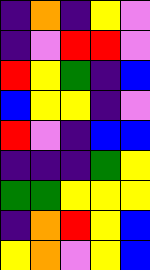[["indigo", "orange", "indigo", "yellow", "violet"], ["indigo", "violet", "red", "red", "violet"], ["red", "yellow", "green", "indigo", "blue"], ["blue", "yellow", "yellow", "indigo", "violet"], ["red", "violet", "indigo", "blue", "blue"], ["indigo", "indigo", "indigo", "green", "yellow"], ["green", "green", "yellow", "yellow", "yellow"], ["indigo", "orange", "red", "yellow", "blue"], ["yellow", "orange", "violet", "yellow", "blue"]]